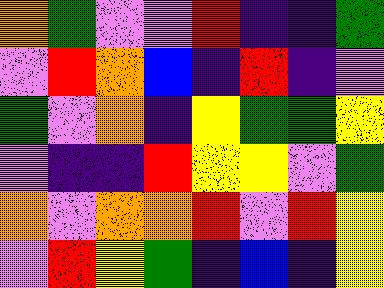[["orange", "green", "violet", "violet", "red", "indigo", "indigo", "green"], ["violet", "red", "orange", "blue", "indigo", "red", "indigo", "violet"], ["green", "violet", "orange", "indigo", "yellow", "green", "green", "yellow"], ["violet", "indigo", "indigo", "red", "yellow", "yellow", "violet", "green"], ["orange", "violet", "orange", "orange", "red", "violet", "red", "yellow"], ["violet", "red", "yellow", "green", "indigo", "blue", "indigo", "yellow"]]